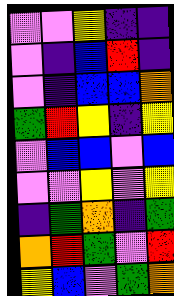[["violet", "violet", "yellow", "indigo", "indigo"], ["violet", "indigo", "blue", "red", "indigo"], ["violet", "indigo", "blue", "blue", "orange"], ["green", "red", "yellow", "indigo", "yellow"], ["violet", "blue", "blue", "violet", "blue"], ["violet", "violet", "yellow", "violet", "yellow"], ["indigo", "green", "orange", "indigo", "green"], ["orange", "red", "green", "violet", "red"], ["yellow", "blue", "violet", "green", "orange"]]